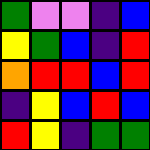[["green", "violet", "violet", "indigo", "blue"], ["yellow", "green", "blue", "indigo", "red"], ["orange", "red", "red", "blue", "red"], ["indigo", "yellow", "blue", "red", "blue"], ["red", "yellow", "indigo", "green", "green"]]